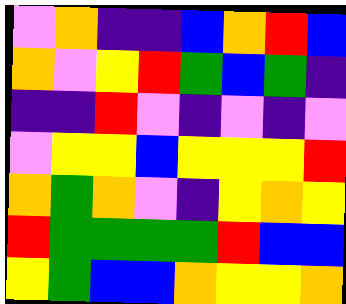[["violet", "orange", "indigo", "indigo", "blue", "orange", "red", "blue"], ["orange", "violet", "yellow", "red", "green", "blue", "green", "indigo"], ["indigo", "indigo", "red", "violet", "indigo", "violet", "indigo", "violet"], ["violet", "yellow", "yellow", "blue", "yellow", "yellow", "yellow", "red"], ["orange", "green", "orange", "violet", "indigo", "yellow", "orange", "yellow"], ["red", "green", "green", "green", "green", "red", "blue", "blue"], ["yellow", "green", "blue", "blue", "orange", "yellow", "yellow", "orange"]]